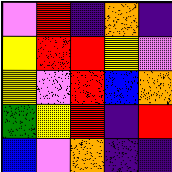[["violet", "red", "indigo", "orange", "indigo"], ["yellow", "red", "red", "yellow", "violet"], ["yellow", "violet", "red", "blue", "orange"], ["green", "yellow", "red", "indigo", "red"], ["blue", "violet", "orange", "indigo", "indigo"]]